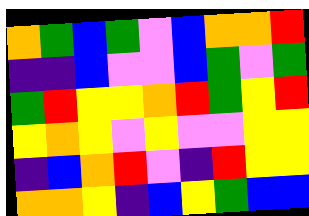[["orange", "green", "blue", "green", "violet", "blue", "orange", "orange", "red"], ["indigo", "indigo", "blue", "violet", "violet", "blue", "green", "violet", "green"], ["green", "red", "yellow", "yellow", "orange", "red", "green", "yellow", "red"], ["yellow", "orange", "yellow", "violet", "yellow", "violet", "violet", "yellow", "yellow"], ["indigo", "blue", "orange", "red", "violet", "indigo", "red", "yellow", "yellow"], ["orange", "orange", "yellow", "indigo", "blue", "yellow", "green", "blue", "blue"]]